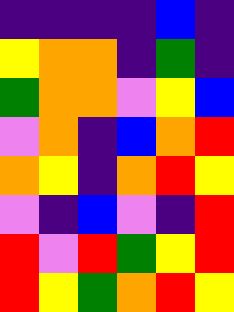[["indigo", "indigo", "indigo", "indigo", "blue", "indigo"], ["yellow", "orange", "orange", "indigo", "green", "indigo"], ["green", "orange", "orange", "violet", "yellow", "blue"], ["violet", "orange", "indigo", "blue", "orange", "red"], ["orange", "yellow", "indigo", "orange", "red", "yellow"], ["violet", "indigo", "blue", "violet", "indigo", "red"], ["red", "violet", "red", "green", "yellow", "red"], ["red", "yellow", "green", "orange", "red", "yellow"]]